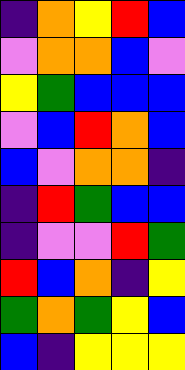[["indigo", "orange", "yellow", "red", "blue"], ["violet", "orange", "orange", "blue", "violet"], ["yellow", "green", "blue", "blue", "blue"], ["violet", "blue", "red", "orange", "blue"], ["blue", "violet", "orange", "orange", "indigo"], ["indigo", "red", "green", "blue", "blue"], ["indigo", "violet", "violet", "red", "green"], ["red", "blue", "orange", "indigo", "yellow"], ["green", "orange", "green", "yellow", "blue"], ["blue", "indigo", "yellow", "yellow", "yellow"]]